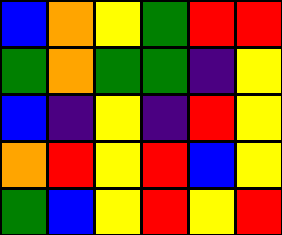[["blue", "orange", "yellow", "green", "red", "red"], ["green", "orange", "green", "green", "indigo", "yellow"], ["blue", "indigo", "yellow", "indigo", "red", "yellow"], ["orange", "red", "yellow", "red", "blue", "yellow"], ["green", "blue", "yellow", "red", "yellow", "red"]]